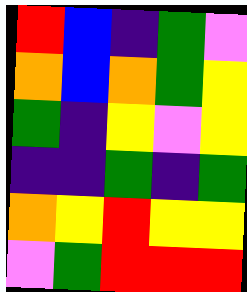[["red", "blue", "indigo", "green", "violet"], ["orange", "blue", "orange", "green", "yellow"], ["green", "indigo", "yellow", "violet", "yellow"], ["indigo", "indigo", "green", "indigo", "green"], ["orange", "yellow", "red", "yellow", "yellow"], ["violet", "green", "red", "red", "red"]]